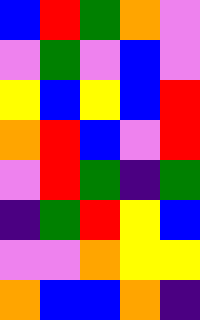[["blue", "red", "green", "orange", "violet"], ["violet", "green", "violet", "blue", "violet"], ["yellow", "blue", "yellow", "blue", "red"], ["orange", "red", "blue", "violet", "red"], ["violet", "red", "green", "indigo", "green"], ["indigo", "green", "red", "yellow", "blue"], ["violet", "violet", "orange", "yellow", "yellow"], ["orange", "blue", "blue", "orange", "indigo"]]